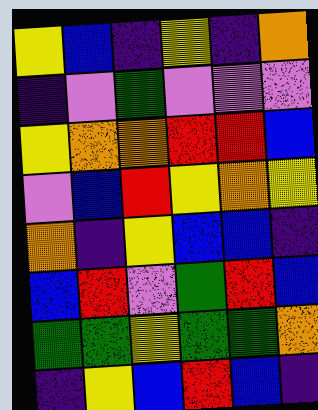[["yellow", "blue", "indigo", "yellow", "indigo", "orange"], ["indigo", "violet", "green", "violet", "violet", "violet"], ["yellow", "orange", "orange", "red", "red", "blue"], ["violet", "blue", "red", "yellow", "orange", "yellow"], ["orange", "indigo", "yellow", "blue", "blue", "indigo"], ["blue", "red", "violet", "green", "red", "blue"], ["green", "green", "yellow", "green", "green", "orange"], ["indigo", "yellow", "blue", "red", "blue", "indigo"]]